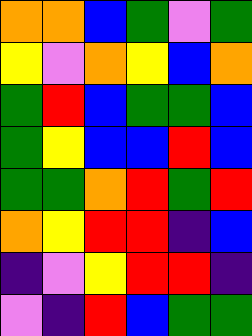[["orange", "orange", "blue", "green", "violet", "green"], ["yellow", "violet", "orange", "yellow", "blue", "orange"], ["green", "red", "blue", "green", "green", "blue"], ["green", "yellow", "blue", "blue", "red", "blue"], ["green", "green", "orange", "red", "green", "red"], ["orange", "yellow", "red", "red", "indigo", "blue"], ["indigo", "violet", "yellow", "red", "red", "indigo"], ["violet", "indigo", "red", "blue", "green", "green"]]